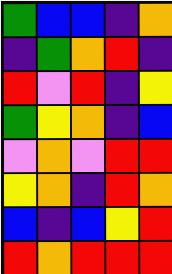[["green", "blue", "blue", "indigo", "orange"], ["indigo", "green", "orange", "red", "indigo"], ["red", "violet", "red", "indigo", "yellow"], ["green", "yellow", "orange", "indigo", "blue"], ["violet", "orange", "violet", "red", "red"], ["yellow", "orange", "indigo", "red", "orange"], ["blue", "indigo", "blue", "yellow", "red"], ["red", "orange", "red", "red", "red"]]